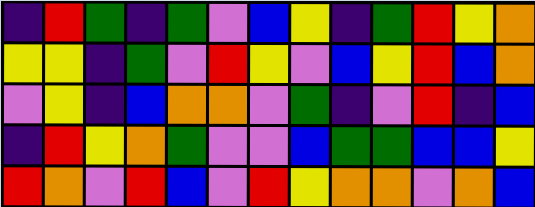[["indigo", "red", "green", "indigo", "green", "violet", "blue", "yellow", "indigo", "green", "red", "yellow", "orange"], ["yellow", "yellow", "indigo", "green", "violet", "red", "yellow", "violet", "blue", "yellow", "red", "blue", "orange"], ["violet", "yellow", "indigo", "blue", "orange", "orange", "violet", "green", "indigo", "violet", "red", "indigo", "blue"], ["indigo", "red", "yellow", "orange", "green", "violet", "violet", "blue", "green", "green", "blue", "blue", "yellow"], ["red", "orange", "violet", "red", "blue", "violet", "red", "yellow", "orange", "orange", "violet", "orange", "blue"]]